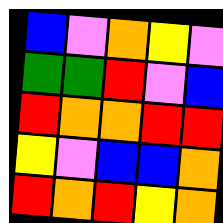[["blue", "violet", "orange", "yellow", "violet"], ["green", "green", "red", "violet", "blue"], ["red", "orange", "orange", "red", "red"], ["yellow", "violet", "blue", "blue", "orange"], ["red", "orange", "red", "yellow", "orange"]]